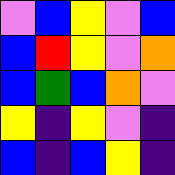[["violet", "blue", "yellow", "violet", "blue"], ["blue", "red", "yellow", "violet", "orange"], ["blue", "green", "blue", "orange", "violet"], ["yellow", "indigo", "yellow", "violet", "indigo"], ["blue", "indigo", "blue", "yellow", "indigo"]]